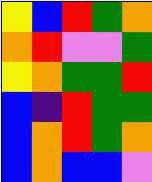[["yellow", "blue", "red", "green", "orange"], ["orange", "red", "violet", "violet", "green"], ["yellow", "orange", "green", "green", "red"], ["blue", "indigo", "red", "green", "green"], ["blue", "orange", "red", "green", "orange"], ["blue", "orange", "blue", "blue", "violet"]]